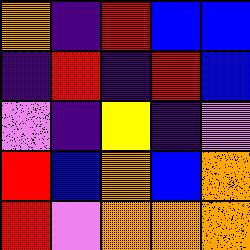[["orange", "indigo", "red", "blue", "blue"], ["indigo", "red", "indigo", "red", "blue"], ["violet", "indigo", "yellow", "indigo", "violet"], ["red", "blue", "orange", "blue", "orange"], ["red", "violet", "orange", "orange", "orange"]]